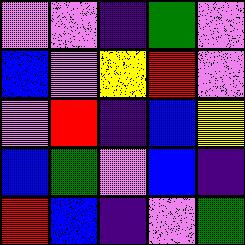[["violet", "violet", "indigo", "green", "violet"], ["blue", "violet", "yellow", "red", "violet"], ["violet", "red", "indigo", "blue", "yellow"], ["blue", "green", "violet", "blue", "indigo"], ["red", "blue", "indigo", "violet", "green"]]